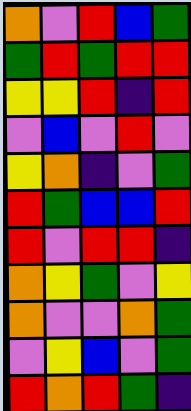[["orange", "violet", "red", "blue", "green"], ["green", "red", "green", "red", "red"], ["yellow", "yellow", "red", "indigo", "red"], ["violet", "blue", "violet", "red", "violet"], ["yellow", "orange", "indigo", "violet", "green"], ["red", "green", "blue", "blue", "red"], ["red", "violet", "red", "red", "indigo"], ["orange", "yellow", "green", "violet", "yellow"], ["orange", "violet", "violet", "orange", "green"], ["violet", "yellow", "blue", "violet", "green"], ["red", "orange", "red", "green", "indigo"]]